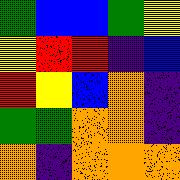[["green", "blue", "blue", "green", "yellow"], ["yellow", "red", "red", "indigo", "blue"], ["red", "yellow", "blue", "orange", "indigo"], ["green", "green", "orange", "orange", "indigo"], ["orange", "indigo", "orange", "orange", "orange"]]